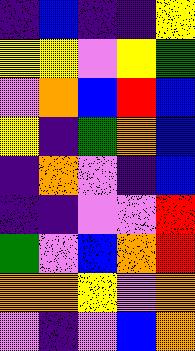[["indigo", "blue", "indigo", "indigo", "yellow"], ["yellow", "yellow", "violet", "yellow", "green"], ["violet", "orange", "blue", "red", "blue"], ["yellow", "indigo", "green", "orange", "blue"], ["indigo", "orange", "violet", "indigo", "blue"], ["indigo", "indigo", "violet", "violet", "red"], ["green", "violet", "blue", "orange", "red"], ["orange", "orange", "yellow", "violet", "orange"], ["violet", "indigo", "violet", "blue", "orange"]]